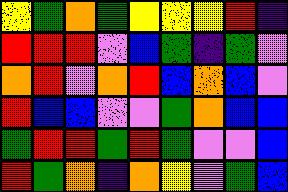[["yellow", "green", "orange", "green", "yellow", "yellow", "yellow", "red", "indigo"], ["red", "red", "red", "violet", "blue", "green", "indigo", "green", "violet"], ["orange", "red", "violet", "orange", "red", "blue", "orange", "blue", "violet"], ["red", "blue", "blue", "violet", "violet", "green", "orange", "blue", "blue"], ["green", "red", "red", "green", "red", "green", "violet", "violet", "blue"], ["red", "green", "orange", "indigo", "orange", "yellow", "violet", "green", "blue"]]